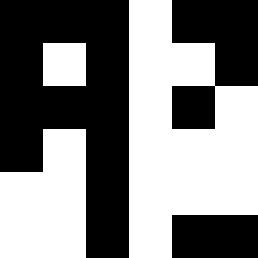[["black", "black", "black", "white", "black", "black"], ["black", "white", "black", "white", "white", "black"], ["black", "black", "black", "white", "black", "white"], ["black", "white", "black", "white", "white", "white"], ["white", "white", "black", "white", "white", "white"], ["white", "white", "black", "white", "black", "black"]]